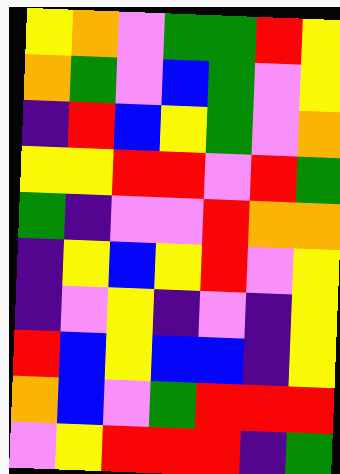[["yellow", "orange", "violet", "green", "green", "red", "yellow"], ["orange", "green", "violet", "blue", "green", "violet", "yellow"], ["indigo", "red", "blue", "yellow", "green", "violet", "orange"], ["yellow", "yellow", "red", "red", "violet", "red", "green"], ["green", "indigo", "violet", "violet", "red", "orange", "orange"], ["indigo", "yellow", "blue", "yellow", "red", "violet", "yellow"], ["indigo", "violet", "yellow", "indigo", "violet", "indigo", "yellow"], ["red", "blue", "yellow", "blue", "blue", "indigo", "yellow"], ["orange", "blue", "violet", "green", "red", "red", "red"], ["violet", "yellow", "red", "red", "red", "indigo", "green"]]